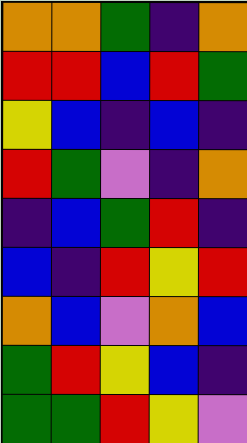[["orange", "orange", "green", "indigo", "orange"], ["red", "red", "blue", "red", "green"], ["yellow", "blue", "indigo", "blue", "indigo"], ["red", "green", "violet", "indigo", "orange"], ["indigo", "blue", "green", "red", "indigo"], ["blue", "indigo", "red", "yellow", "red"], ["orange", "blue", "violet", "orange", "blue"], ["green", "red", "yellow", "blue", "indigo"], ["green", "green", "red", "yellow", "violet"]]